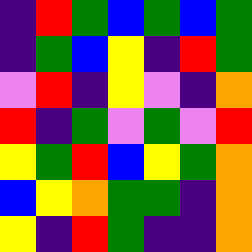[["indigo", "red", "green", "blue", "green", "blue", "green"], ["indigo", "green", "blue", "yellow", "indigo", "red", "green"], ["violet", "red", "indigo", "yellow", "violet", "indigo", "orange"], ["red", "indigo", "green", "violet", "green", "violet", "red"], ["yellow", "green", "red", "blue", "yellow", "green", "orange"], ["blue", "yellow", "orange", "green", "green", "indigo", "orange"], ["yellow", "indigo", "red", "green", "indigo", "indigo", "orange"]]